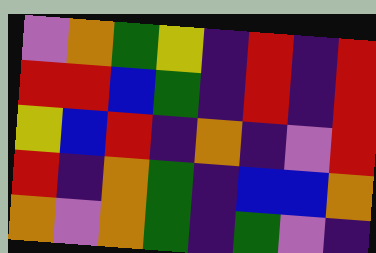[["violet", "orange", "green", "yellow", "indigo", "red", "indigo", "red"], ["red", "red", "blue", "green", "indigo", "red", "indigo", "red"], ["yellow", "blue", "red", "indigo", "orange", "indigo", "violet", "red"], ["red", "indigo", "orange", "green", "indigo", "blue", "blue", "orange"], ["orange", "violet", "orange", "green", "indigo", "green", "violet", "indigo"]]